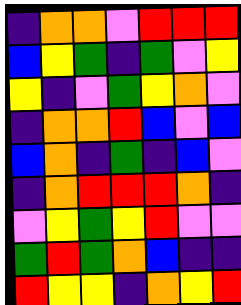[["indigo", "orange", "orange", "violet", "red", "red", "red"], ["blue", "yellow", "green", "indigo", "green", "violet", "yellow"], ["yellow", "indigo", "violet", "green", "yellow", "orange", "violet"], ["indigo", "orange", "orange", "red", "blue", "violet", "blue"], ["blue", "orange", "indigo", "green", "indigo", "blue", "violet"], ["indigo", "orange", "red", "red", "red", "orange", "indigo"], ["violet", "yellow", "green", "yellow", "red", "violet", "violet"], ["green", "red", "green", "orange", "blue", "indigo", "indigo"], ["red", "yellow", "yellow", "indigo", "orange", "yellow", "red"]]